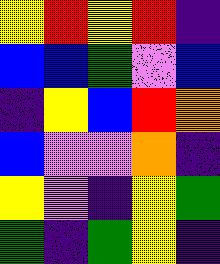[["yellow", "red", "yellow", "red", "indigo"], ["blue", "blue", "green", "violet", "blue"], ["indigo", "yellow", "blue", "red", "orange"], ["blue", "violet", "violet", "orange", "indigo"], ["yellow", "violet", "indigo", "yellow", "green"], ["green", "indigo", "green", "yellow", "indigo"]]